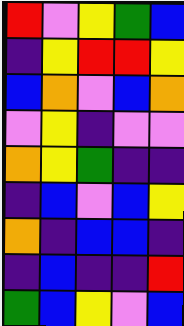[["red", "violet", "yellow", "green", "blue"], ["indigo", "yellow", "red", "red", "yellow"], ["blue", "orange", "violet", "blue", "orange"], ["violet", "yellow", "indigo", "violet", "violet"], ["orange", "yellow", "green", "indigo", "indigo"], ["indigo", "blue", "violet", "blue", "yellow"], ["orange", "indigo", "blue", "blue", "indigo"], ["indigo", "blue", "indigo", "indigo", "red"], ["green", "blue", "yellow", "violet", "blue"]]